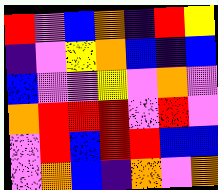[["red", "violet", "blue", "orange", "indigo", "red", "yellow"], ["indigo", "violet", "yellow", "orange", "blue", "indigo", "blue"], ["blue", "violet", "violet", "yellow", "violet", "orange", "violet"], ["orange", "red", "red", "red", "violet", "red", "violet"], ["violet", "red", "blue", "red", "red", "blue", "blue"], ["violet", "orange", "blue", "indigo", "orange", "violet", "orange"]]